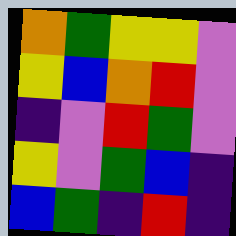[["orange", "green", "yellow", "yellow", "violet"], ["yellow", "blue", "orange", "red", "violet"], ["indigo", "violet", "red", "green", "violet"], ["yellow", "violet", "green", "blue", "indigo"], ["blue", "green", "indigo", "red", "indigo"]]